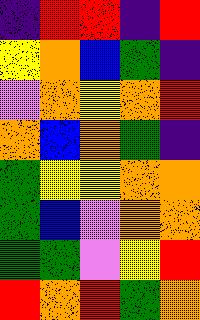[["indigo", "red", "red", "indigo", "red"], ["yellow", "orange", "blue", "green", "indigo"], ["violet", "orange", "yellow", "orange", "red"], ["orange", "blue", "orange", "green", "indigo"], ["green", "yellow", "yellow", "orange", "orange"], ["green", "blue", "violet", "orange", "orange"], ["green", "green", "violet", "yellow", "red"], ["red", "orange", "red", "green", "orange"]]